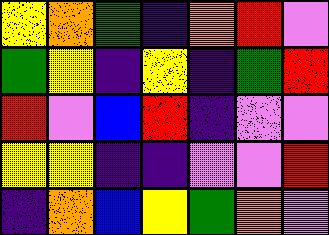[["yellow", "orange", "green", "indigo", "orange", "red", "violet"], ["green", "yellow", "indigo", "yellow", "indigo", "green", "red"], ["red", "violet", "blue", "red", "indigo", "violet", "violet"], ["yellow", "yellow", "indigo", "indigo", "violet", "violet", "red"], ["indigo", "orange", "blue", "yellow", "green", "orange", "violet"]]